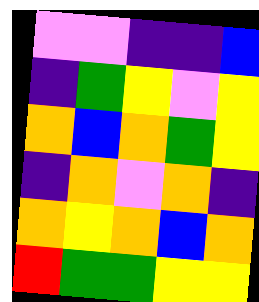[["violet", "violet", "indigo", "indigo", "blue"], ["indigo", "green", "yellow", "violet", "yellow"], ["orange", "blue", "orange", "green", "yellow"], ["indigo", "orange", "violet", "orange", "indigo"], ["orange", "yellow", "orange", "blue", "orange"], ["red", "green", "green", "yellow", "yellow"]]